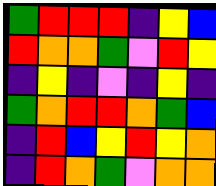[["green", "red", "red", "red", "indigo", "yellow", "blue"], ["red", "orange", "orange", "green", "violet", "red", "yellow"], ["indigo", "yellow", "indigo", "violet", "indigo", "yellow", "indigo"], ["green", "orange", "red", "red", "orange", "green", "blue"], ["indigo", "red", "blue", "yellow", "red", "yellow", "orange"], ["indigo", "red", "orange", "green", "violet", "orange", "orange"]]